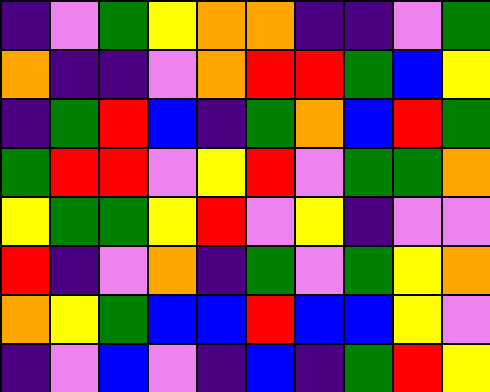[["indigo", "violet", "green", "yellow", "orange", "orange", "indigo", "indigo", "violet", "green"], ["orange", "indigo", "indigo", "violet", "orange", "red", "red", "green", "blue", "yellow"], ["indigo", "green", "red", "blue", "indigo", "green", "orange", "blue", "red", "green"], ["green", "red", "red", "violet", "yellow", "red", "violet", "green", "green", "orange"], ["yellow", "green", "green", "yellow", "red", "violet", "yellow", "indigo", "violet", "violet"], ["red", "indigo", "violet", "orange", "indigo", "green", "violet", "green", "yellow", "orange"], ["orange", "yellow", "green", "blue", "blue", "red", "blue", "blue", "yellow", "violet"], ["indigo", "violet", "blue", "violet", "indigo", "blue", "indigo", "green", "red", "yellow"]]